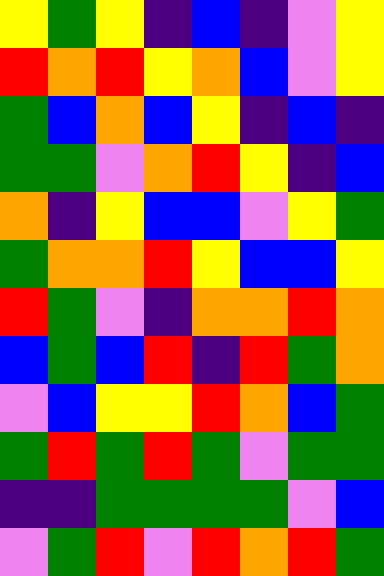[["yellow", "green", "yellow", "indigo", "blue", "indigo", "violet", "yellow"], ["red", "orange", "red", "yellow", "orange", "blue", "violet", "yellow"], ["green", "blue", "orange", "blue", "yellow", "indigo", "blue", "indigo"], ["green", "green", "violet", "orange", "red", "yellow", "indigo", "blue"], ["orange", "indigo", "yellow", "blue", "blue", "violet", "yellow", "green"], ["green", "orange", "orange", "red", "yellow", "blue", "blue", "yellow"], ["red", "green", "violet", "indigo", "orange", "orange", "red", "orange"], ["blue", "green", "blue", "red", "indigo", "red", "green", "orange"], ["violet", "blue", "yellow", "yellow", "red", "orange", "blue", "green"], ["green", "red", "green", "red", "green", "violet", "green", "green"], ["indigo", "indigo", "green", "green", "green", "green", "violet", "blue"], ["violet", "green", "red", "violet", "red", "orange", "red", "green"]]